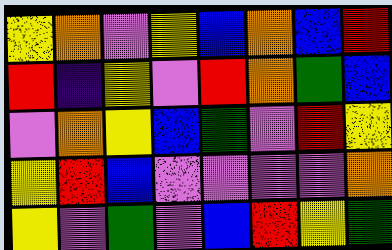[["yellow", "orange", "violet", "yellow", "blue", "orange", "blue", "red"], ["red", "indigo", "yellow", "violet", "red", "orange", "green", "blue"], ["violet", "orange", "yellow", "blue", "green", "violet", "red", "yellow"], ["yellow", "red", "blue", "violet", "violet", "violet", "violet", "orange"], ["yellow", "violet", "green", "violet", "blue", "red", "yellow", "green"]]